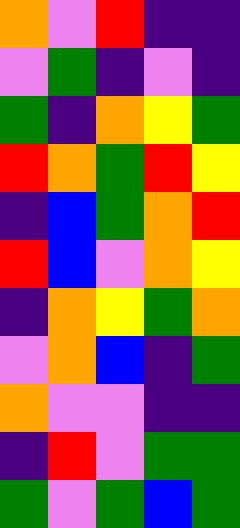[["orange", "violet", "red", "indigo", "indigo"], ["violet", "green", "indigo", "violet", "indigo"], ["green", "indigo", "orange", "yellow", "green"], ["red", "orange", "green", "red", "yellow"], ["indigo", "blue", "green", "orange", "red"], ["red", "blue", "violet", "orange", "yellow"], ["indigo", "orange", "yellow", "green", "orange"], ["violet", "orange", "blue", "indigo", "green"], ["orange", "violet", "violet", "indigo", "indigo"], ["indigo", "red", "violet", "green", "green"], ["green", "violet", "green", "blue", "green"]]